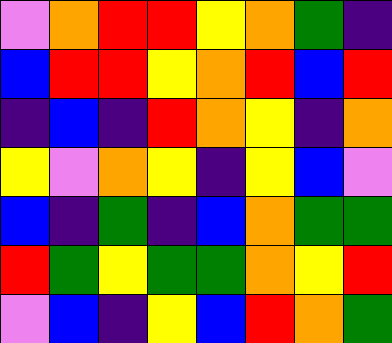[["violet", "orange", "red", "red", "yellow", "orange", "green", "indigo"], ["blue", "red", "red", "yellow", "orange", "red", "blue", "red"], ["indigo", "blue", "indigo", "red", "orange", "yellow", "indigo", "orange"], ["yellow", "violet", "orange", "yellow", "indigo", "yellow", "blue", "violet"], ["blue", "indigo", "green", "indigo", "blue", "orange", "green", "green"], ["red", "green", "yellow", "green", "green", "orange", "yellow", "red"], ["violet", "blue", "indigo", "yellow", "blue", "red", "orange", "green"]]